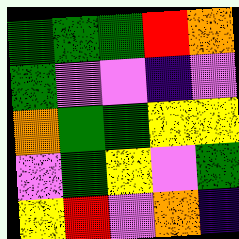[["green", "green", "green", "red", "orange"], ["green", "violet", "violet", "indigo", "violet"], ["orange", "green", "green", "yellow", "yellow"], ["violet", "green", "yellow", "violet", "green"], ["yellow", "red", "violet", "orange", "indigo"]]